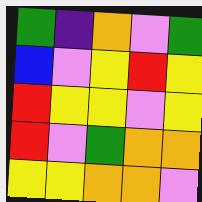[["green", "indigo", "orange", "violet", "green"], ["blue", "violet", "yellow", "red", "yellow"], ["red", "yellow", "yellow", "violet", "yellow"], ["red", "violet", "green", "orange", "orange"], ["yellow", "yellow", "orange", "orange", "violet"]]